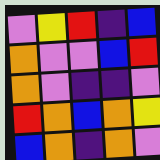[["violet", "yellow", "red", "indigo", "blue"], ["orange", "violet", "violet", "blue", "red"], ["orange", "violet", "indigo", "indigo", "violet"], ["red", "orange", "blue", "orange", "yellow"], ["blue", "orange", "indigo", "orange", "violet"]]